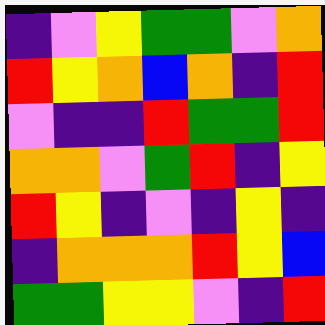[["indigo", "violet", "yellow", "green", "green", "violet", "orange"], ["red", "yellow", "orange", "blue", "orange", "indigo", "red"], ["violet", "indigo", "indigo", "red", "green", "green", "red"], ["orange", "orange", "violet", "green", "red", "indigo", "yellow"], ["red", "yellow", "indigo", "violet", "indigo", "yellow", "indigo"], ["indigo", "orange", "orange", "orange", "red", "yellow", "blue"], ["green", "green", "yellow", "yellow", "violet", "indigo", "red"]]